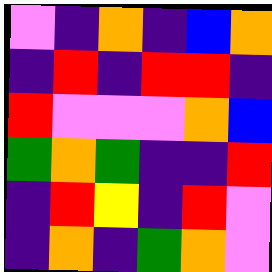[["violet", "indigo", "orange", "indigo", "blue", "orange"], ["indigo", "red", "indigo", "red", "red", "indigo"], ["red", "violet", "violet", "violet", "orange", "blue"], ["green", "orange", "green", "indigo", "indigo", "red"], ["indigo", "red", "yellow", "indigo", "red", "violet"], ["indigo", "orange", "indigo", "green", "orange", "violet"]]